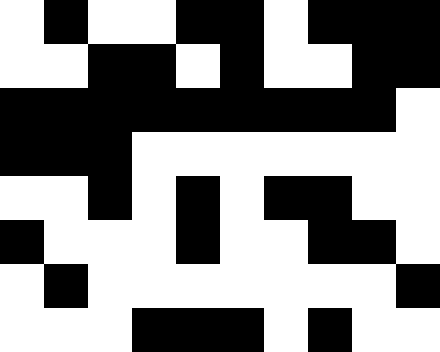[["white", "black", "white", "white", "black", "black", "white", "black", "black", "black"], ["white", "white", "black", "black", "white", "black", "white", "white", "black", "black"], ["black", "black", "black", "black", "black", "black", "black", "black", "black", "white"], ["black", "black", "black", "white", "white", "white", "white", "white", "white", "white"], ["white", "white", "black", "white", "black", "white", "black", "black", "white", "white"], ["black", "white", "white", "white", "black", "white", "white", "black", "black", "white"], ["white", "black", "white", "white", "white", "white", "white", "white", "white", "black"], ["white", "white", "white", "black", "black", "black", "white", "black", "white", "white"]]